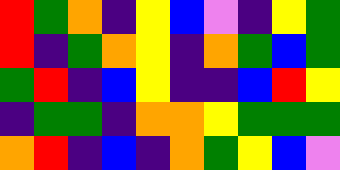[["red", "green", "orange", "indigo", "yellow", "blue", "violet", "indigo", "yellow", "green"], ["red", "indigo", "green", "orange", "yellow", "indigo", "orange", "green", "blue", "green"], ["green", "red", "indigo", "blue", "yellow", "indigo", "indigo", "blue", "red", "yellow"], ["indigo", "green", "green", "indigo", "orange", "orange", "yellow", "green", "green", "green"], ["orange", "red", "indigo", "blue", "indigo", "orange", "green", "yellow", "blue", "violet"]]